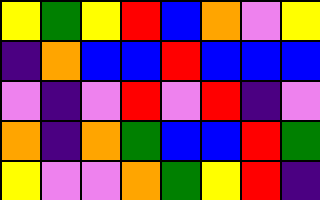[["yellow", "green", "yellow", "red", "blue", "orange", "violet", "yellow"], ["indigo", "orange", "blue", "blue", "red", "blue", "blue", "blue"], ["violet", "indigo", "violet", "red", "violet", "red", "indigo", "violet"], ["orange", "indigo", "orange", "green", "blue", "blue", "red", "green"], ["yellow", "violet", "violet", "orange", "green", "yellow", "red", "indigo"]]